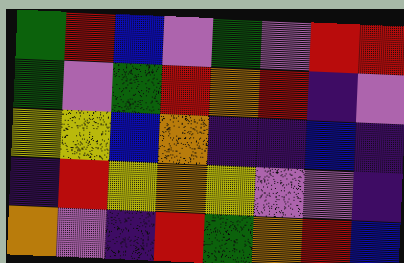[["green", "red", "blue", "violet", "green", "violet", "red", "red"], ["green", "violet", "green", "red", "orange", "red", "indigo", "violet"], ["yellow", "yellow", "blue", "orange", "indigo", "indigo", "blue", "indigo"], ["indigo", "red", "yellow", "orange", "yellow", "violet", "violet", "indigo"], ["orange", "violet", "indigo", "red", "green", "orange", "red", "blue"]]